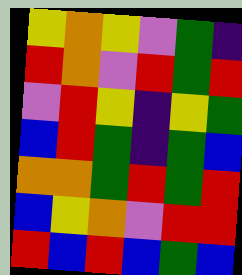[["yellow", "orange", "yellow", "violet", "green", "indigo"], ["red", "orange", "violet", "red", "green", "red"], ["violet", "red", "yellow", "indigo", "yellow", "green"], ["blue", "red", "green", "indigo", "green", "blue"], ["orange", "orange", "green", "red", "green", "red"], ["blue", "yellow", "orange", "violet", "red", "red"], ["red", "blue", "red", "blue", "green", "blue"]]